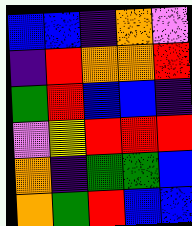[["blue", "blue", "indigo", "orange", "violet"], ["indigo", "red", "orange", "orange", "red"], ["green", "red", "blue", "blue", "indigo"], ["violet", "yellow", "red", "red", "red"], ["orange", "indigo", "green", "green", "blue"], ["orange", "green", "red", "blue", "blue"]]